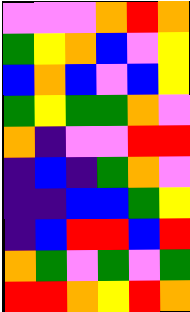[["violet", "violet", "violet", "orange", "red", "orange"], ["green", "yellow", "orange", "blue", "violet", "yellow"], ["blue", "orange", "blue", "violet", "blue", "yellow"], ["green", "yellow", "green", "green", "orange", "violet"], ["orange", "indigo", "violet", "violet", "red", "red"], ["indigo", "blue", "indigo", "green", "orange", "violet"], ["indigo", "indigo", "blue", "blue", "green", "yellow"], ["indigo", "blue", "red", "red", "blue", "red"], ["orange", "green", "violet", "green", "violet", "green"], ["red", "red", "orange", "yellow", "red", "orange"]]